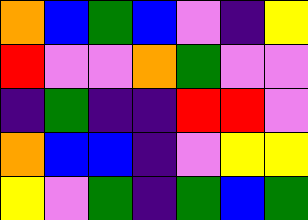[["orange", "blue", "green", "blue", "violet", "indigo", "yellow"], ["red", "violet", "violet", "orange", "green", "violet", "violet"], ["indigo", "green", "indigo", "indigo", "red", "red", "violet"], ["orange", "blue", "blue", "indigo", "violet", "yellow", "yellow"], ["yellow", "violet", "green", "indigo", "green", "blue", "green"]]